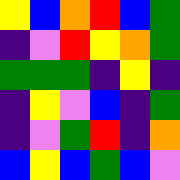[["yellow", "blue", "orange", "red", "blue", "green"], ["indigo", "violet", "red", "yellow", "orange", "green"], ["green", "green", "green", "indigo", "yellow", "indigo"], ["indigo", "yellow", "violet", "blue", "indigo", "green"], ["indigo", "violet", "green", "red", "indigo", "orange"], ["blue", "yellow", "blue", "green", "blue", "violet"]]